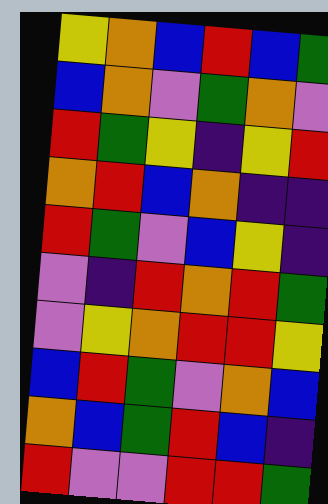[["yellow", "orange", "blue", "red", "blue", "green"], ["blue", "orange", "violet", "green", "orange", "violet"], ["red", "green", "yellow", "indigo", "yellow", "red"], ["orange", "red", "blue", "orange", "indigo", "indigo"], ["red", "green", "violet", "blue", "yellow", "indigo"], ["violet", "indigo", "red", "orange", "red", "green"], ["violet", "yellow", "orange", "red", "red", "yellow"], ["blue", "red", "green", "violet", "orange", "blue"], ["orange", "blue", "green", "red", "blue", "indigo"], ["red", "violet", "violet", "red", "red", "green"]]